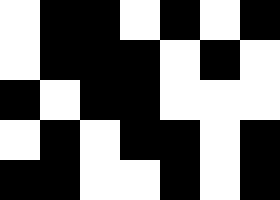[["white", "black", "black", "white", "black", "white", "black"], ["white", "black", "black", "black", "white", "black", "white"], ["black", "white", "black", "black", "white", "white", "white"], ["white", "black", "white", "black", "black", "white", "black"], ["black", "black", "white", "white", "black", "white", "black"]]